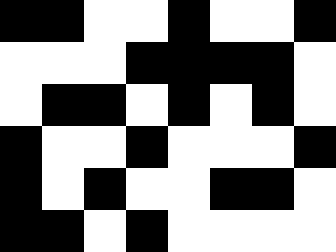[["black", "black", "white", "white", "black", "white", "white", "black"], ["white", "white", "white", "black", "black", "black", "black", "white"], ["white", "black", "black", "white", "black", "white", "black", "white"], ["black", "white", "white", "black", "white", "white", "white", "black"], ["black", "white", "black", "white", "white", "black", "black", "white"], ["black", "black", "white", "black", "white", "white", "white", "white"]]